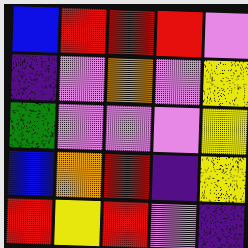[["blue", "red", "red", "red", "violet"], ["indigo", "violet", "orange", "violet", "yellow"], ["green", "violet", "violet", "violet", "yellow"], ["blue", "orange", "red", "indigo", "yellow"], ["red", "yellow", "red", "violet", "indigo"]]